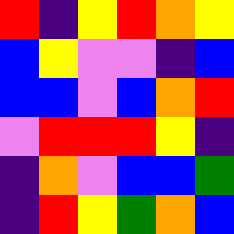[["red", "indigo", "yellow", "red", "orange", "yellow"], ["blue", "yellow", "violet", "violet", "indigo", "blue"], ["blue", "blue", "violet", "blue", "orange", "red"], ["violet", "red", "red", "red", "yellow", "indigo"], ["indigo", "orange", "violet", "blue", "blue", "green"], ["indigo", "red", "yellow", "green", "orange", "blue"]]